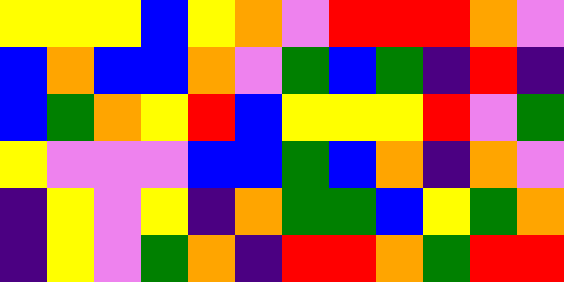[["yellow", "yellow", "yellow", "blue", "yellow", "orange", "violet", "red", "red", "red", "orange", "violet"], ["blue", "orange", "blue", "blue", "orange", "violet", "green", "blue", "green", "indigo", "red", "indigo"], ["blue", "green", "orange", "yellow", "red", "blue", "yellow", "yellow", "yellow", "red", "violet", "green"], ["yellow", "violet", "violet", "violet", "blue", "blue", "green", "blue", "orange", "indigo", "orange", "violet"], ["indigo", "yellow", "violet", "yellow", "indigo", "orange", "green", "green", "blue", "yellow", "green", "orange"], ["indigo", "yellow", "violet", "green", "orange", "indigo", "red", "red", "orange", "green", "red", "red"]]